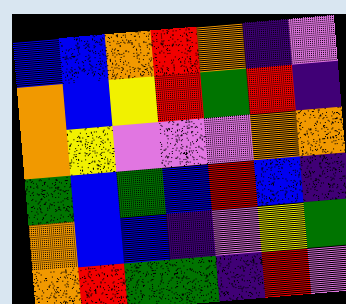[["blue", "blue", "orange", "red", "orange", "indigo", "violet"], ["orange", "blue", "yellow", "red", "green", "red", "indigo"], ["orange", "yellow", "violet", "violet", "violet", "orange", "orange"], ["green", "blue", "green", "blue", "red", "blue", "indigo"], ["orange", "blue", "blue", "indigo", "violet", "yellow", "green"], ["orange", "red", "green", "green", "indigo", "red", "violet"]]